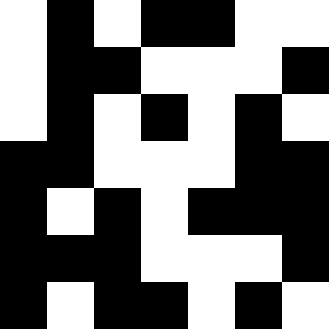[["white", "black", "white", "black", "black", "white", "white"], ["white", "black", "black", "white", "white", "white", "black"], ["white", "black", "white", "black", "white", "black", "white"], ["black", "black", "white", "white", "white", "black", "black"], ["black", "white", "black", "white", "black", "black", "black"], ["black", "black", "black", "white", "white", "white", "black"], ["black", "white", "black", "black", "white", "black", "white"]]